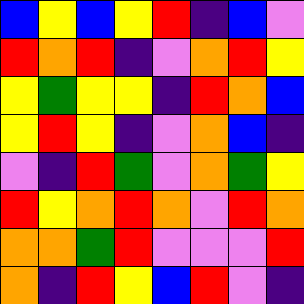[["blue", "yellow", "blue", "yellow", "red", "indigo", "blue", "violet"], ["red", "orange", "red", "indigo", "violet", "orange", "red", "yellow"], ["yellow", "green", "yellow", "yellow", "indigo", "red", "orange", "blue"], ["yellow", "red", "yellow", "indigo", "violet", "orange", "blue", "indigo"], ["violet", "indigo", "red", "green", "violet", "orange", "green", "yellow"], ["red", "yellow", "orange", "red", "orange", "violet", "red", "orange"], ["orange", "orange", "green", "red", "violet", "violet", "violet", "red"], ["orange", "indigo", "red", "yellow", "blue", "red", "violet", "indigo"]]